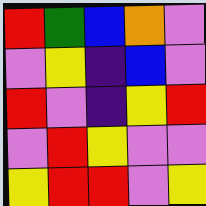[["red", "green", "blue", "orange", "violet"], ["violet", "yellow", "indigo", "blue", "violet"], ["red", "violet", "indigo", "yellow", "red"], ["violet", "red", "yellow", "violet", "violet"], ["yellow", "red", "red", "violet", "yellow"]]